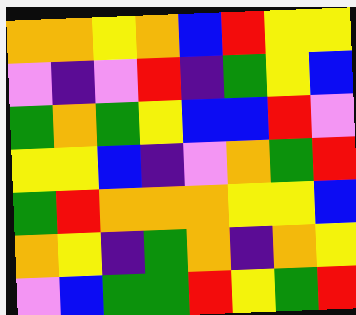[["orange", "orange", "yellow", "orange", "blue", "red", "yellow", "yellow"], ["violet", "indigo", "violet", "red", "indigo", "green", "yellow", "blue"], ["green", "orange", "green", "yellow", "blue", "blue", "red", "violet"], ["yellow", "yellow", "blue", "indigo", "violet", "orange", "green", "red"], ["green", "red", "orange", "orange", "orange", "yellow", "yellow", "blue"], ["orange", "yellow", "indigo", "green", "orange", "indigo", "orange", "yellow"], ["violet", "blue", "green", "green", "red", "yellow", "green", "red"]]